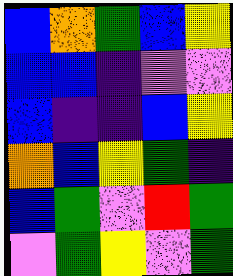[["blue", "orange", "green", "blue", "yellow"], ["blue", "blue", "indigo", "violet", "violet"], ["blue", "indigo", "indigo", "blue", "yellow"], ["orange", "blue", "yellow", "green", "indigo"], ["blue", "green", "violet", "red", "green"], ["violet", "green", "yellow", "violet", "green"]]